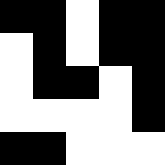[["black", "black", "white", "black", "black"], ["white", "black", "white", "black", "black"], ["white", "black", "black", "white", "black"], ["white", "white", "white", "white", "black"], ["black", "black", "white", "white", "white"]]